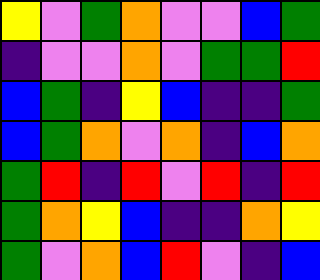[["yellow", "violet", "green", "orange", "violet", "violet", "blue", "green"], ["indigo", "violet", "violet", "orange", "violet", "green", "green", "red"], ["blue", "green", "indigo", "yellow", "blue", "indigo", "indigo", "green"], ["blue", "green", "orange", "violet", "orange", "indigo", "blue", "orange"], ["green", "red", "indigo", "red", "violet", "red", "indigo", "red"], ["green", "orange", "yellow", "blue", "indigo", "indigo", "orange", "yellow"], ["green", "violet", "orange", "blue", "red", "violet", "indigo", "blue"]]